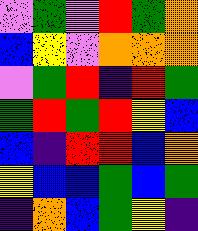[["violet", "green", "violet", "red", "green", "orange"], ["blue", "yellow", "violet", "orange", "orange", "orange"], ["violet", "green", "red", "indigo", "red", "green"], ["green", "red", "green", "red", "yellow", "blue"], ["blue", "indigo", "red", "red", "blue", "orange"], ["yellow", "blue", "blue", "green", "blue", "green"], ["indigo", "orange", "blue", "green", "yellow", "indigo"]]